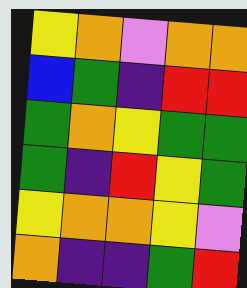[["yellow", "orange", "violet", "orange", "orange"], ["blue", "green", "indigo", "red", "red"], ["green", "orange", "yellow", "green", "green"], ["green", "indigo", "red", "yellow", "green"], ["yellow", "orange", "orange", "yellow", "violet"], ["orange", "indigo", "indigo", "green", "red"]]